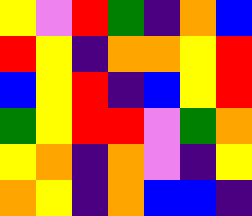[["yellow", "violet", "red", "green", "indigo", "orange", "blue"], ["red", "yellow", "indigo", "orange", "orange", "yellow", "red"], ["blue", "yellow", "red", "indigo", "blue", "yellow", "red"], ["green", "yellow", "red", "red", "violet", "green", "orange"], ["yellow", "orange", "indigo", "orange", "violet", "indigo", "yellow"], ["orange", "yellow", "indigo", "orange", "blue", "blue", "indigo"]]